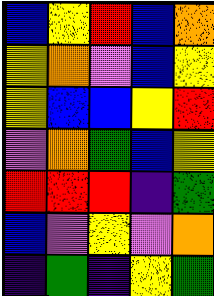[["blue", "yellow", "red", "blue", "orange"], ["yellow", "orange", "violet", "blue", "yellow"], ["yellow", "blue", "blue", "yellow", "red"], ["violet", "orange", "green", "blue", "yellow"], ["red", "red", "red", "indigo", "green"], ["blue", "violet", "yellow", "violet", "orange"], ["indigo", "green", "indigo", "yellow", "green"]]